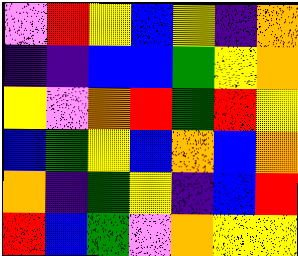[["violet", "red", "yellow", "blue", "yellow", "indigo", "orange"], ["indigo", "indigo", "blue", "blue", "green", "yellow", "orange"], ["yellow", "violet", "orange", "red", "green", "red", "yellow"], ["blue", "green", "yellow", "blue", "orange", "blue", "orange"], ["orange", "indigo", "green", "yellow", "indigo", "blue", "red"], ["red", "blue", "green", "violet", "orange", "yellow", "yellow"]]